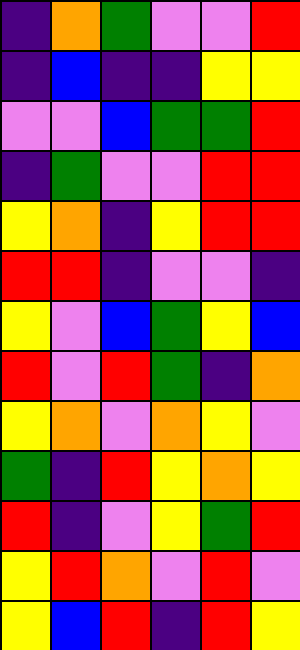[["indigo", "orange", "green", "violet", "violet", "red"], ["indigo", "blue", "indigo", "indigo", "yellow", "yellow"], ["violet", "violet", "blue", "green", "green", "red"], ["indigo", "green", "violet", "violet", "red", "red"], ["yellow", "orange", "indigo", "yellow", "red", "red"], ["red", "red", "indigo", "violet", "violet", "indigo"], ["yellow", "violet", "blue", "green", "yellow", "blue"], ["red", "violet", "red", "green", "indigo", "orange"], ["yellow", "orange", "violet", "orange", "yellow", "violet"], ["green", "indigo", "red", "yellow", "orange", "yellow"], ["red", "indigo", "violet", "yellow", "green", "red"], ["yellow", "red", "orange", "violet", "red", "violet"], ["yellow", "blue", "red", "indigo", "red", "yellow"]]